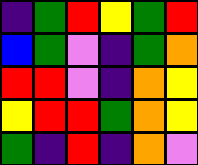[["indigo", "green", "red", "yellow", "green", "red"], ["blue", "green", "violet", "indigo", "green", "orange"], ["red", "red", "violet", "indigo", "orange", "yellow"], ["yellow", "red", "red", "green", "orange", "yellow"], ["green", "indigo", "red", "indigo", "orange", "violet"]]